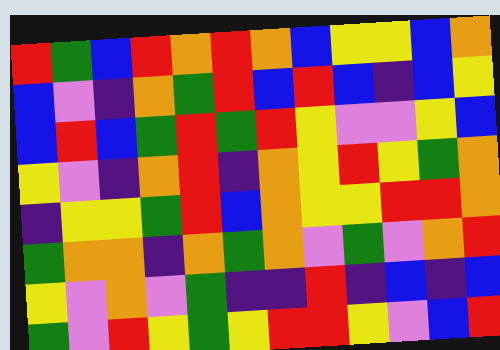[["red", "green", "blue", "red", "orange", "red", "orange", "blue", "yellow", "yellow", "blue", "orange"], ["blue", "violet", "indigo", "orange", "green", "red", "blue", "red", "blue", "indigo", "blue", "yellow"], ["blue", "red", "blue", "green", "red", "green", "red", "yellow", "violet", "violet", "yellow", "blue"], ["yellow", "violet", "indigo", "orange", "red", "indigo", "orange", "yellow", "red", "yellow", "green", "orange"], ["indigo", "yellow", "yellow", "green", "red", "blue", "orange", "yellow", "yellow", "red", "red", "orange"], ["green", "orange", "orange", "indigo", "orange", "green", "orange", "violet", "green", "violet", "orange", "red"], ["yellow", "violet", "orange", "violet", "green", "indigo", "indigo", "red", "indigo", "blue", "indigo", "blue"], ["green", "violet", "red", "yellow", "green", "yellow", "red", "red", "yellow", "violet", "blue", "red"]]